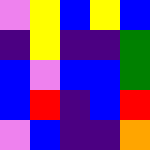[["violet", "yellow", "blue", "yellow", "blue"], ["indigo", "yellow", "indigo", "indigo", "green"], ["blue", "violet", "blue", "blue", "green"], ["blue", "red", "indigo", "blue", "red"], ["violet", "blue", "indigo", "indigo", "orange"]]